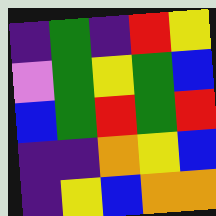[["indigo", "green", "indigo", "red", "yellow"], ["violet", "green", "yellow", "green", "blue"], ["blue", "green", "red", "green", "red"], ["indigo", "indigo", "orange", "yellow", "blue"], ["indigo", "yellow", "blue", "orange", "orange"]]